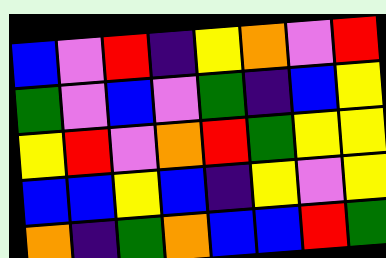[["blue", "violet", "red", "indigo", "yellow", "orange", "violet", "red"], ["green", "violet", "blue", "violet", "green", "indigo", "blue", "yellow"], ["yellow", "red", "violet", "orange", "red", "green", "yellow", "yellow"], ["blue", "blue", "yellow", "blue", "indigo", "yellow", "violet", "yellow"], ["orange", "indigo", "green", "orange", "blue", "blue", "red", "green"]]